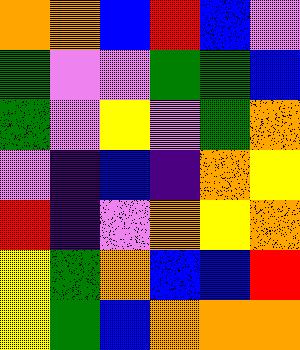[["orange", "orange", "blue", "red", "blue", "violet"], ["green", "violet", "violet", "green", "green", "blue"], ["green", "violet", "yellow", "violet", "green", "orange"], ["violet", "indigo", "blue", "indigo", "orange", "yellow"], ["red", "indigo", "violet", "orange", "yellow", "orange"], ["yellow", "green", "orange", "blue", "blue", "red"], ["yellow", "green", "blue", "orange", "orange", "orange"]]